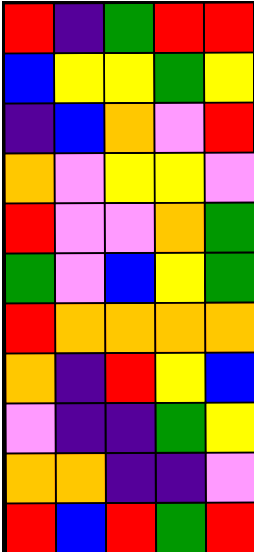[["red", "indigo", "green", "red", "red"], ["blue", "yellow", "yellow", "green", "yellow"], ["indigo", "blue", "orange", "violet", "red"], ["orange", "violet", "yellow", "yellow", "violet"], ["red", "violet", "violet", "orange", "green"], ["green", "violet", "blue", "yellow", "green"], ["red", "orange", "orange", "orange", "orange"], ["orange", "indigo", "red", "yellow", "blue"], ["violet", "indigo", "indigo", "green", "yellow"], ["orange", "orange", "indigo", "indigo", "violet"], ["red", "blue", "red", "green", "red"]]